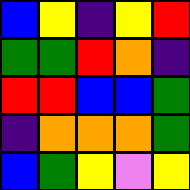[["blue", "yellow", "indigo", "yellow", "red"], ["green", "green", "red", "orange", "indigo"], ["red", "red", "blue", "blue", "green"], ["indigo", "orange", "orange", "orange", "green"], ["blue", "green", "yellow", "violet", "yellow"]]